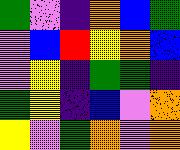[["green", "violet", "indigo", "orange", "blue", "green"], ["violet", "blue", "red", "yellow", "orange", "blue"], ["violet", "yellow", "indigo", "green", "green", "indigo"], ["green", "yellow", "indigo", "blue", "violet", "orange"], ["yellow", "violet", "green", "orange", "violet", "orange"]]